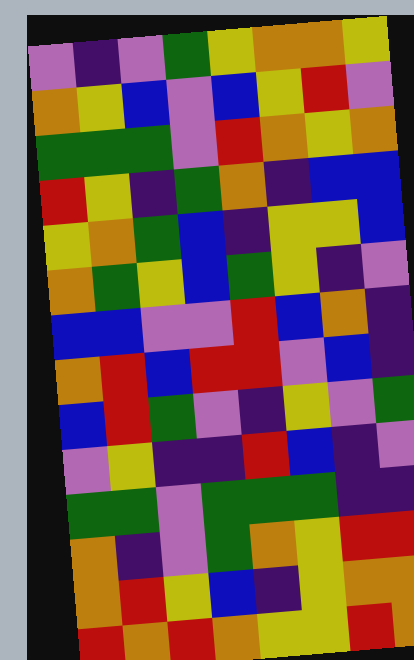[["violet", "indigo", "violet", "green", "yellow", "orange", "orange", "yellow"], ["orange", "yellow", "blue", "violet", "blue", "yellow", "red", "violet"], ["green", "green", "green", "violet", "red", "orange", "yellow", "orange"], ["red", "yellow", "indigo", "green", "orange", "indigo", "blue", "blue"], ["yellow", "orange", "green", "blue", "indigo", "yellow", "yellow", "blue"], ["orange", "green", "yellow", "blue", "green", "yellow", "indigo", "violet"], ["blue", "blue", "violet", "violet", "red", "blue", "orange", "indigo"], ["orange", "red", "blue", "red", "red", "violet", "blue", "indigo"], ["blue", "red", "green", "violet", "indigo", "yellow", "violet", "green"], ["violet", "yellow", "indigo", "indigo", "red", "blue", "indigo", "violet"], ["green", "green", "violet", "green", "green", "green", "indigo", "indigo"], ["orange", "indigo", "violet", "green", "orange", "yellow", "red", "red"], ["orange", "red", "yellow", "blue", "indigo", "yellow", "orange", "orange"], ["red", "orange", "red", "orange", "yellow", "yellow", "red", "orange"]]